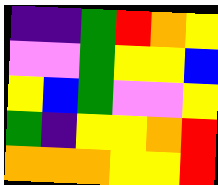[["indigo", "indigo", "green", "red", "orange", "yellow"], ["violet", "violet", "green", "yellow", "yellow", "blue"], ["yellow", "blue", "green", "violet", "violet", "yellow"], ["green", "indigo", "yellow", "yellow", "orange", "red"], ["orange", "orange", "orange", "yellow", "yellow", "red"]]